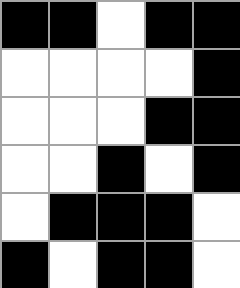[["black", "black", "white", "black", "black"], ["white", "white", "white", "white", "black"], ["white", "white", "white", "black", "black"], ["white", "white", "black", "white", "black"], ["white", "black", "black", "black", "white"], ["black", "white", "black", "black", "white"]]